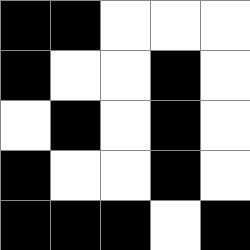[["black", "black", "white", "white", "white"], ["black", "white", "white", "black", "white"], ["white", "black", "white", "black", "white"], ["black", "white", "white", "black", "white"], ["black", "black", "black", "white", "black"]]